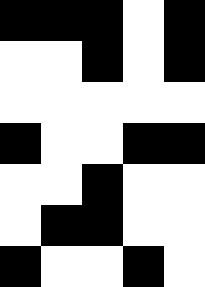[["black", "black", "black", "white", "black"], ["white", "white", "black", "white", "black"], ["white", "white", "white", "white", "white"], ["black", "white", "white", "black", "black"], ["white", "white", "black", "white", "white"], ["white", "black", "black", "white", "white"], ["black", "white", "white", "black", "white"]]